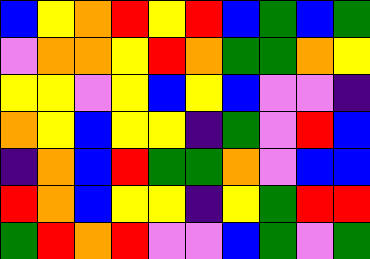[["blue", "yellow", "orange", "red", "yellow", "red", "blue", "green", "blue", "green"], ["violet", "orange", "orange", "yellow", "red", "orange", "green", "green", "orange", "yellow"], ["yellow", "yellow", "violet", "yellow", "blue", "yellow", "blue", "violet", "violet", "indigo"], ["orange", "yellow", "blue", "yellow", "yellow", "indigo", "green", "violet", "red", "blue"], ["indigo", "orange", "blue", "red", "green", "green", "orange", "violet", "blue", "blue"], ["red", "orange", "blue", "yellow", "yellow", "indigo", "yellow", "green", "red", "red"], ["green", "red", "orange", "red", "violet", "violet", "blue", "green", "violet", "green"]]